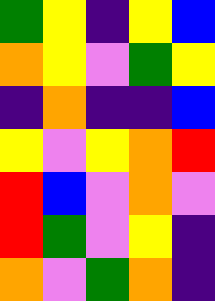[["green", "yellow", "indigo", "yellow", "blue"], ["orange", "yellow", "violet", "green", "yellow"], ["indigo", "orange", "indigo", "indigo", "blue"], ["yellow", "violet", "yellow", "orange", "red"], ["red", "blue", "violet", "orange", "violet"], ["red", "green", "violet", "yellow", "indigo"], ["orange", "violet", "green", "orange", "indigo"]]